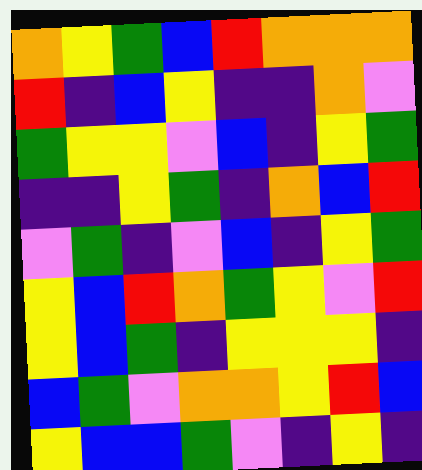[["orange", "yellow", "green", "blue", "red", "orange", "orange", "orange"], ["red", "indigo", "blue", "yellow", "indigo", "indigo", "orange", "violet"], ["green", "yellow", "yellow", "violet", "blue", "indigo", "yellow", "green"], ["indigo", "indigo", "yellow", "green", "indigo", "orange", "blue", "red"], ["violet", "green", "indigo", "violet", "blue", "indigo", "yellow", "green"], ["yellow", "blue", "red", "orange", "green", "yellow", "violet", "red"], ["yellow", "blue", "green", "indigo", "yellow", "yellow", "yellow", "indigo"], ["blue", "green", "violet", "orange", "orange", "yellow", "red", "blue"], ["yellow", "blue", "blue", "green", "violet", "indigo", "yellow", "indigo"]]